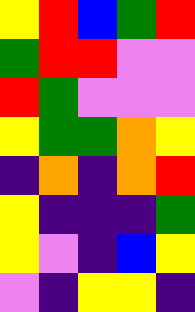[["yellow", "red", "blue", "green", "red"], ["green", "red", "red", "violet", "violet"], ["red", "green", "violet", "violet", "violet"], ["yellow", "green", "green", "orange", "yellow"], ["indigo", "orange", "indigo", "orange", "red"], ["yellow", "indigo", "indigo", "indigo", "green"], ["yellow", "violet", "indigo", "blue", "yellow"], ["violet", "indigo", "yellow", "yellow", "indigo"]]